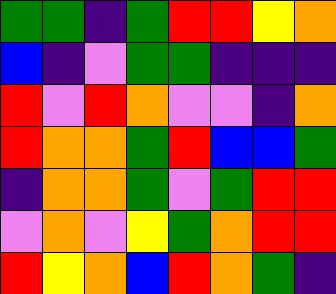[["green", "green", "indigo", "green", "red", "red", "yellow", "orange"], ["blue", "indigo", "violet", "green", "green", "indigo", "indigo", "indigo"], ["red", "violet", "red", "orange", "violet", "violet", "indigo", "orange"], ["red", "orange", "orange", "green", "red", "blue", "blue", "green"], ["indigo", "orange", "orange", "green", "violet", "green", "red", "red"], ["violet", "orange", "violet", "yellow", "green", "orange", "red", "red"], ["red", "yellow", "orange", "blue", "red", "orange", "green", "indigo"]]